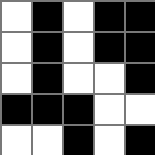[["white", "black", "white", "black", "black"], ["white", "black", "white", "black", "black"], ["white", "black", "white", "white", "black"], ["black", "black", "black", "white", "white"], ["white", "white", "black", "white", "black"]]